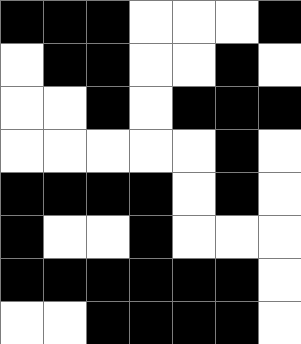[["black", "black", "black", "white", "white", "white", "black"], ["white", "black", "black", "white", "white", "black", "white"], ["white", "white", "black", "white", "black", "black", "black"], ["white", "white", "white", "white", "white", "black", "white"], ["black", "black", "black", "black", "white", "black", "white"], ["black", "white", "white", "black", "white", "white", "white"], ["black", "black", "black", "black", "black", "black", "white"], ["white", "white", "black", "black", "black", "black", "white"]]